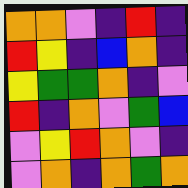[["orange", "orange", "violet", "indigo", "red", "indigo"], ["red", "yellow", "indigo", "blue", "orange", "indigo"], ["yellow", "green", "green", "orange", "indigo", "violet"], ["red", "indigo", "orange", "violet", "green", "blue"], ["violet", "yellow", "red", "orange", "violet", "indigo"], ["violet", "orange", "indigo", "orange", "green", "orange"]]